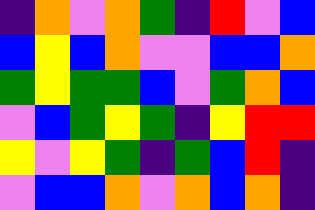[["indigo", "orange", "violet", "orange", "green", "indigo", "red", "violet", "blue"], ["blue", "yellow", "blue", "orange", "violet", "violet", "blue", "blue", "orange"], ["green", "yellow", "green", "green", "blue", "violet", "green", "orange", "blue"], ["violet", "blue", "green", "yellow", "green", "indigo", "yellow", "red", "red"], ["yellow", "violet", "yellow", "green", "indigo", "green", "blue", "red", "indigo"], ["violet", "blue", "blue", "orange", "violet", "orange", "blue", "orange", "indigo"]]